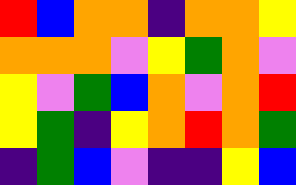[["red", "blue", "orange", "orange", "indigo", "orange", "orange", "yellow"], ["orange", "orange", "orange", "violet", "yellow", "green", "orange", "violet"], ["yellow", "violet", "green", "blue", "orange", "violet", "orange", "red"], ["yellow", "green", "indigo", "yellow", "orange", "red", "orange", "green"], ["indigo", "green", "blue", "violet", "indigo", "indigo", "yellow", "blue"]]